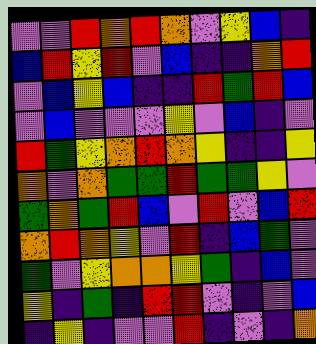[["violet", "violet", "red", "orange", "red", "orange", "violet", "yellow", "blue", "indigo"], ["blue", "red", "yellow", "red", "violet", "blue", "indigo", "indigo", "orange", "red"], ["violet", "blue", "yellow", "blue", "indigo", "indigo", "red", "green", "red", "blue"], ["violet", "blue", "violet", "violet", "violet", "yellow", "violet", "blue", "indigo", "violet"], ["red", "green", "yellow", "orange", "red", "orange", "yellow", "indigo", "indigo", "yellow"], ["orange", "violet", "orange", "green", "green", "red", "green", "green", "yellow", "violet"], ["green", "orange", "green", "red", "blue", "violet", "red", "violet", "blue", "red"], ["orange", "red", "orange", "yellow", "violet", "red", "indigo", "blue", "green", "violet"], ["green", "violet", "yellow", "orange", "orange", "yellow", "green", "indigo", "blue", "violet"], ["yellow", "indigo", "green", "indigo", "red", "red", "violet", "indigo", "violet", "blue"], ["indigo", "yellow", "indigo", "violet", "violet", "red", "indigo", "violet", "indigo", "orange"]]